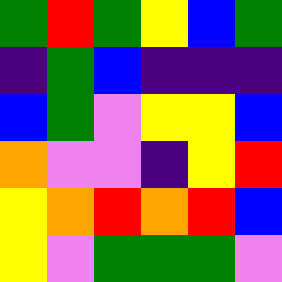[["green", "red", "green", "yellow", "blue", "green"], ["indigo", "green", "blue", "indigo", "indigo", "indigo"], ["blue", "green", "violet", "yellow", "yellow", "blue"], ["orange", "violet", "violet", "indigo", "yellow", "red"], ["yellow", "orange", "red", "orange", "red", "blue"], ["yellow", "violet", "green", "green", "green", "violet"]]